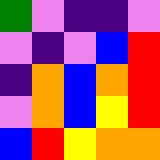[["green", "violet", "indigo", "indigo", "violet"], ["violet", "indigo", "violet", "blue", "red"], ["indigo", "orange", "blue", "orange", "red"], ["violet", "orange", "blue", "yellow", "red"], ["blue", "red", "yellow", "orange", "orange"]]